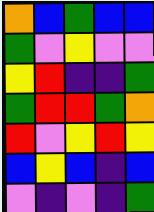[["orange", "blue", "green", "blue", "blue"], ["green", "violet", "yellow", "violet", "violet"], ["yellow", "red", "indigo", "indigo", "green"], ["green", "red", "red", "green", "orange"], ["red", "violet", "yellow", "red", "yellow"], ["blue", "yellow", "blue", "indigo", "blue"], ["violet", "indigo", "violet", "indigo", "green"]]